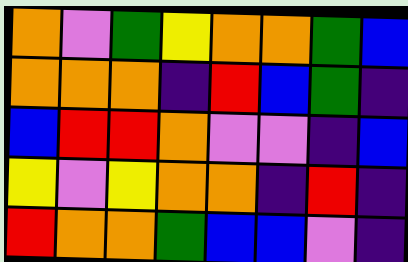[["orange", "violet", "green", "yellow", "orange", "orange", "green", "blue"], ["orange", "orange", "orange", "indigo", "red", "blue", "green", "indigo"], ["blue", "red", "red", "orange", "violet", "violet", "indigo", "blue"], ["yellow", "violet", "yellow", "orange", "orange", "indigo", "red", "indigo"], ["red", "orange", "orange", "green", "blue", "blue", "violet", "indigo"]]